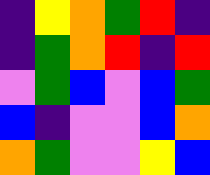[["indigo", "yellow", "orange", "green", "red", "indigo"], ["indigo", "green", "orange", "red", "indigo", "red"], ["violet", "green", "blue", "violet", "blue", "green"], ["blue", "indigo", "violet", "violet", "blue", "orange"], ["orange", "green", "violet", "violet", "yellow", "blue"]]